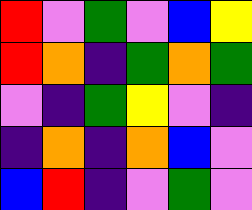[["red", "violet", "green", "violet", "blue", "yellow"], ["red", "orange", "indigo", "green", "orange", "green"], ["violet", "indigo", "green", "yellow", "violet", "indigo"], ["indigo", "orange", "indigo", "orange", "blue", "violet"], ["blue", "red", "indigo", "violet", "green", "violet"]]